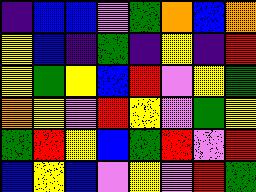[["indigo", "blue", "blue", "violet", "green", "orange", "blue", "orange"], ["yellow", "blue", "indigo", "green", "indigo", "yellow", "indigo", "red"], ["yellow", "green", "yellow", "blue", "red", "violet", "yellow", "green"], ["orange", "yellow", "violet", "red", "yellow", "violet", "green", "yellow"], ["green", "red", "yellow", "blue", "green", "red", "violet", "red"], ["blue", "yellow", "blue", "violet", "yellow", "violet", "red", "green"]]